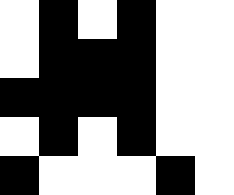[["white", "black", "white", "black", "white", "white"], ["white", "black", "black", "black", "white", "white"], ["black", "black", "black", "black", "white", "white"], ["white", "black", "white", "black", "white", "white"], ["black", "white", "white", "white", "black", "white"]]